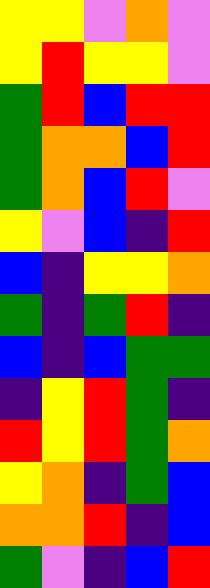[["yellow", "yellow", "violet", "orange", "violet"], ["yellow", "red", "yellow", "yellow", "violet"], ["green", "red", "blue", "red", "red"], ["green", "orange", "orange", "blue", "red"], ["green", "orange", "blue", "red", "violet"], ["yellow", "violet", "blue", "indigo", "red"], ["blue", "indigo", "yellow", "yellow", "orange"], ["green", "indigo", "green", "red", "indigo"], ["blue", "indigo", "blue", "green", "green"], ["indigo", "yellow", "red", "green", "indigo"], ["red", "yellow", "red", "green", "orange"], ["yellow", "orange", "indigo", "green", "blue"], ["orange", "orange", "red", "indigo", "blue"], ["green", "violet", "indigo", "blue", "red"]]